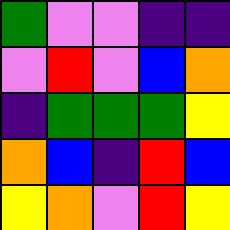[["green", "violet", "violet", "indigo", "indigo"], ["violet", "red", "violet", "blue", "orange"], ["indigo", "green", "green", "green", "yellow"], ["orange", "blue", "indigo", "red", "blue"], ["yellow", "orange", "violet", "red", "yellow"]]